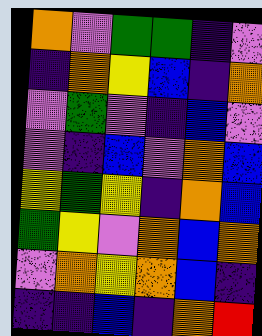[["orange", "violet", "green", "green", "indigo", "violet"], ["indigo", "orange", "yellow", "blue", "indigo", "orange"], ["violet", "green", "violet", "indigo", "blue", "violet"], ["violet", "indigo", "blue", "violet", "orange", "blue"], ["yellow", "green", "yellow", "indigo", "orange", "blue"], ["green", "yellow", "violet", "orange", "blue", "orange"], ["violet", "orange", "yellow", "orange", "blue", "indigo"], ["indigo", "indigo", "blue", "indigo", "orange", "red"]]